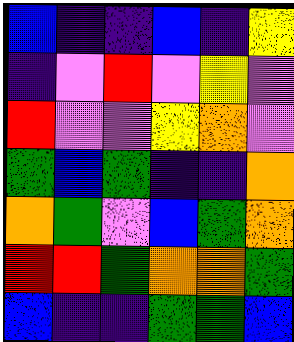[["blue", "indigo", "indigo", "blue", "indigo", "yellow"], ["indigo", "violet", "red", "violet", "yellow", "violet"], ["red", "violet", "violet", "yellow", "orange", "violet"], ["green", "blue", "green", "indigo", "indigo", "orange"], ["orange", "green", "violet", "blue", "green", "orange"], ["red", "red", "green", "orange", "orange", "green"], ["blue", "indigo", "indigo", "green", "green", "blue"]]